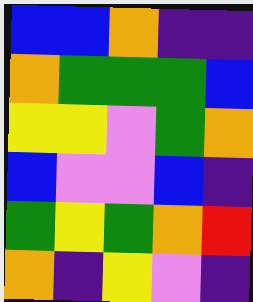[["blue", "blue", "orange", "indigo", "indigo"], ["orange", "green", "green", "green", "blue"], ["yellow", "yellow", "violet", "green", "orange"], ["blue", "violet", "violet", "blue", "indigo"], ["green", "yellow", "green", "orange", "red"], ["orange", "indigo", "yellow", "violet", "indigo"]]